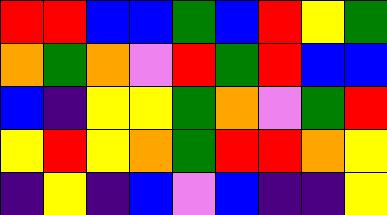[["red", "red", "blue", "blue", "green", "blue", "red", "yellow", "green"], ["orange", "green", "orange", "violet", "red", "green", "red", "blue", "blue"], ["blue", "indigo", "yellow", "yellow", "green", "orange", "violet", "green", "red"], ["yellow", "red", "yellow", "orange", "green", "red", "red", "orange", "yellow"], ["indigo", "yellow", "indigo", "blue", "violet", "blue", "indigo", "indigo", "yellow"]]